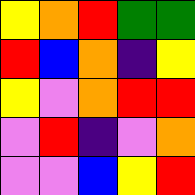[["yellow", "orange", "red", "green", "green"], ["red", "blue", "orange", "indigo", "yellow"], ["yellow", "violet", "orange", "red", "red"], ["violet", "red", "indigo", "violet", "orange"], ["violet", "violet", "blue", "yellow", "red"]]